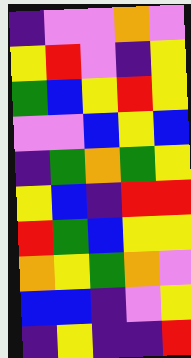[["indigo", "violet", "violet", "orange", "violet"], ["yellow", "red", "violet", "indigo", "yellow"], ["green", "blue", "yellow", "red", "yellow"], ["violet", "violet", "blue", "yellow", "blue"], ["indigo", "green", "orange", "green", "yellow"], ["yellow", "blue", "indigo", "red", "red"], ["red", "green", "blue", "yellow", "yellow"], ["orange", "yellow", "green", "orange", "violet"], ["blue", "blue", "indigo", "violet", "yellow"], ["indigo", "yellow", "indigo", "indigo", "red"]]